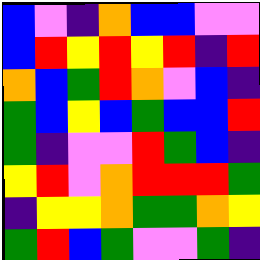[["blue", "violet", "indigo", "orange", "blue", "blue", "violet", "violet"], ["blue", "red", "yellow", "red", "yellow", "red", "indigo", "red"], ["orange", "blue", "green", "red", "orange", "violet", "blue", "indigo"], ["green", "blue", "yellow", "blue", "green", "blue", "blue", "red"], ["green", "indigo", "violet", "violet", "red", "green", "blue", "indigo"], ["yellow", "red", "violet", "orange", "red", "red", "red", "green"], ["indigo", "yellow", "yellow", "orange", "green", "green", "orange", "yellow"], ["green", "red", "blue", "green", "violet", "violet", "green", "indigo"]]